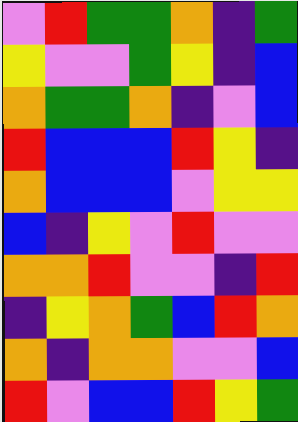[["violet", "red", "green", "green", "orange", "indigo", "green"], ["yellow", "violet", "violet", "green", "yellow", "indigo", "blue"], ["orange", "green", "green", "orange", "indigo", "violet", "blue"], ["red", "blue", "blue", "blue", "red", "yellow", "indigo"], ["orange", "blue", "blue", "blue", "violet", "yellow", "yellow"], ["blue", "indigo", "yellow", "violet", "red", "violet", "violet"], ["orange", "orange", "red", "violet", "violet", "indigo", "red"], ["indigo", "yellow", "orange", "green", "blue", "red", "orange"], ["orange", "indigo", "orange", "orange", "violet", "violet", "blue"], ["red", "violet", "blue", "blue", "red", "yellow", "green"]]